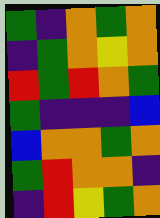[["green", "indigo", "orange", "green", "orange"], ["indigo", "green", "orange", "yellow", "orange"], ["red", "green", "red", "orange", "green"], ["green", "indigo", "indigo", "indigo", "blue"], ["blue", "orange", "orange", "green", "orange"], ["green", "red", "orange", "orange", "indigo"], ["indigo", "red", "yellow", "green", "orange"]]